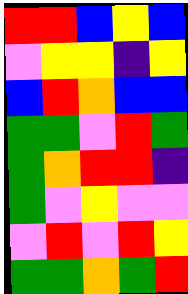[["red", "red", "blue", "yellow", "blue"], ["violet", "yellow", "yellow", "indigo", "yellow"], ["blue", "red", "orange", "blue", "blue"], ["green", "green", "violet", "red", "green"], ["green", "orange", "red", "red", "indigo"], ["green", "violet", "yellow", "violet", "violet"], ["violet", "red", "violet", "red", "yellow"], ["green", "green", "orange", "green", "red"]]